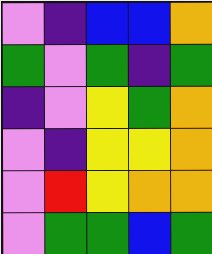[["violet", "indigo", "blue", "blue", "orange"], ["green", "violet", "green", "indigo", "green"], ["indigo", "violet", "yellow", "green", "orange"], ["violet", "indigo", "yellow", "yellow", "orange"], ["violet", "red", "yellow", "orange", "orange"], ["violet", "green", "green", "blue", "green"]]